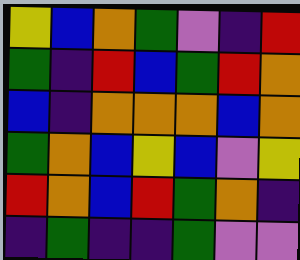[["yellow", "blue", "orange", "green", "violet", "indigo", "red"], ["green", "indigo", "red", "blue", "green", "red", "orange"], ["blue", "indigo", "orange", "orange", "orange", "blue", "orange"], ["green", "orange", "blue", "yellow", "blue", "violet", "yellow"], ["red", "orange", "blue", "red", "green", "orange", "indigo"], ["indigo", "green", "indigo", "indigo", "green", "violet", "violet"]]